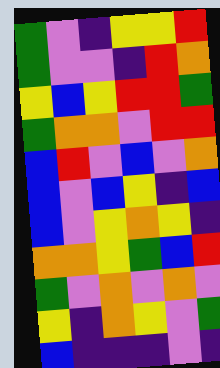[["green", "violet", "indigo", "yellow", "yellow", "red"], ["green", "violet", "violet", "indigo", "red", "orange"], ["yellow", "blue", "yellow", "red", "red", "green"], ["green", "orange", "orange", "violet", "red", "red"], ["blue", "red", "violet", "blue", "violet", "orange"], ["blue", "violet", "blue", "yellow", "indigo", "blue"], ["blue", "violet", "yellow", "orange", "yellow", "indigo"], ["orange", "orange", "yellow", "green", "blue", "red"], ["green", "violet", "orange", "violet", "orange", "violet"], ["yellow", "indigo", "orange", "yellow", "violet", "green"], ["blue", "indigo", "indigo", "indigo", "violet", "indigo"]]